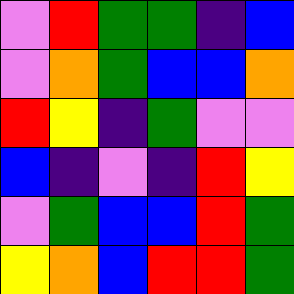[["violet", "red", "green", "green", "indigo", "blue"], ["violet", "orange", "green", "blue", "blue", "orange"], ["red", "yellow", "indigo", "green", "violet", "violet"], ["blue", "indigo", "violet", "indigo", "red", "yellow"], ["violet", "green", "blue", "blue", "red", "green"], ["yellow", "orange", "blue", "red", "red", "green"]]